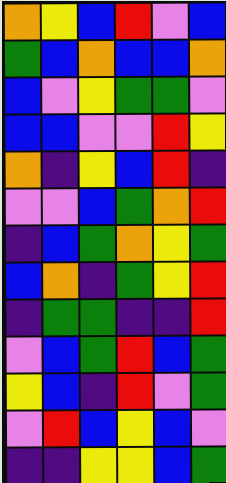[["orange", "yellow", "blue", "red", "violet", "blue"], ["green", "blue", "orange", "blue", "blue", "orange"], ["blue", "violet", "yellow", "green", "green", "violet"], ["blue", "blue", "violet", "violet", "red", "yellow"], ["orange", "indigo", "yellow", "blue", "red", "indigo"], ["violet", "violet", "blue", "green", "orange", "red"], ["indigo", "blue", "green", "orange", "yellow", "green"], ["blue", "orange", "indigo", "green", "yellow", "red"], ["indigo", "green", "green", "indigo", "indigo", "red"], ["violet", "blue", "green", "red", "blue", "green"], ["yellow", "blue", "indigo", "red", "violet", "green"], ["violet", "red", "blue", "yellow", "blue", "violet"], ["indigo", "indigo", "yellow", "yellow", "blue", "green"]]